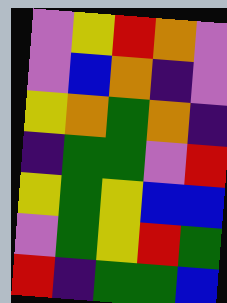[["violet", "yellow", "red", "orange", "violet"], ["violet", "blue", "orange", "indigo", "violet"], ["yellow", "orange", "green", "orange", "indigo"], ["indigo", "green", "green", "violet", "red"], ["yellow", "green", "yellow", "blue", "blue"], ["violet", "green", "yellow", "red", "green"], ["red", "indigo", "green", "green", "blue"]]